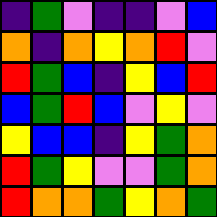[["indigo", "green", "violet", "indigo", "indigo", "violet", "blue"], ["orange", "indigo", "orange", "yellow", "orange", "red", "violet"], ["red", "green", "blue", "indigo", "yellow", "blue", "red"], ["blue", "green", "red", "blue", "violet", "yellow", "violet"], ["yellow", "blue", "blue", "indigo", "yellow", "green", "orange"], ["red", "green", "yellow", "violet", "violet", "green", "orange"], ["red", "orange", "orange", "green", "yellow", "orange", "green"]]